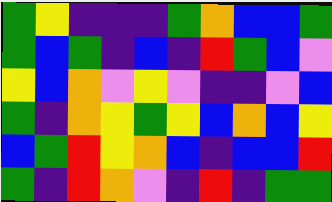[["green", "yellow", "indigo", "indigo", "indigo", "green", "orange", "blue", "blue", "green"], ["green", "blue", "green", "indigo", "blue", "indigo", "red", "green", "blue", "violet"], ["yellow", "blue", "orange", "violet", "yellow", "violet", "indigo", "indigo", "violet", "blue"], ["green", "indigo", "orange", "yellow", "green", "yellow", "blue", "orange", "blue", "yellow"], ["blue", "green", "red", "yellow", "orange", "blue", "indigo", "blue", "blue", "red"], ["green", "indigo", "red", "orange", "violet", "indigo", "red", "indigo", "green", "green"]]